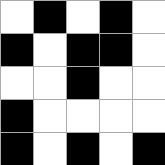[["white", "black", "white", "black", "white"], ["black", "white", "black", "black", "white"], ["white", "white", "black", "white", "white"], ["black", "white", "white", "white", "white"], ["black", "white", "black", "white", "black"]]